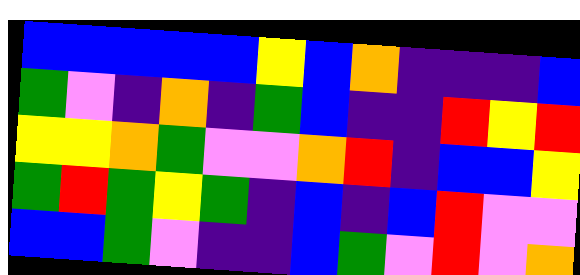[["blue", "blue", "blue", "blue", "blue", "yellow", "blue", "orange", "indigo", "indigo", "indigo", "blue"], ["green", "violet", "indigo", "orange", "indigo", "green", "blue", "indigo", "indigo", "red", "yellow", "red"], ["yellow", "yellow", "orange", "green", "violet", "violet", "orange", "red", "indigo", "blue", "blue", "yellow"], ["green", "red", "green", "yellow", "green", "indigo", "blue", "indigo", "blue", "red", "violet", "violet"], ["blue", "blue", "green", "violet", "indigo", "indigo", "blue", "green", "violet", "red", "violet", "orange"]]